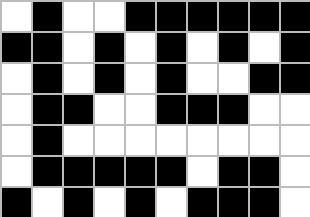[["white", "black", "white", "white", "black", "black", "black", "black", "black", "black"], ["black", "black", "white", "black", "white", "black", "white", "black", "white", "black"], ["white", "black", "white", "black", "white", "black", "white", "white", "black", "black"], ["white", "black", "black", "white", "white", "black", "black", "black", "white", "white"], ["white", "black", "white", "white", "white", "white", "white", "white", "white", "white"], ["white", "black", "black", "black", "black", "black", "white", "black", "black", "white"], ["black", "white", "black", "white", "black", "white", "black", "black", "black", "white"]]